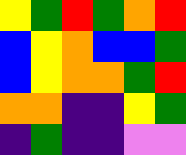[["yellow", "green", "red", "green", "orange", "red"], ["blue", "yellow", "orange", "blue", "blue", "green"], ["blue", "yellow", "orange", "orange", "green", "red"], ["orange", "orange", "indigo", "indigo", "yellow", "green"], ["indigo", "green", "indigo", "indigo", "violet", "violet"]]